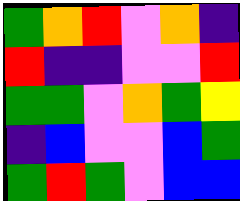[["green", "orange", "red", "violet", "orange", "indigo"], ["red", "indigo", "indigo", "violet", "violet", "red"], ["green", "green", "violet", "orange", "green", "yellow"], ["indigo", "blue", "violet", "violet", "blue", "green"], ["green", "red", "green", "violet", "blue", "blue"]]